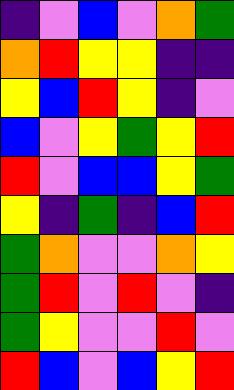[["indigo", "violet", "blue", "violet", "orange", "green"], ["orange", "red", "yellow", "yellow", "indigo", "indigo"], ["yellow", "blue", "red", "yellow", "indigo", "violet"], ["blue", "violet", "yellow", "green", "yellow", "red"], ["red", "violet", "blue", "blue", "yellow", "green"], ["yellow", "indigo", "green", "indigo", "blue", "red"], ["green", "orange", "violet", "violet", "orange", "yellow"], ["green", "red", "violet", "red", "violet", "indigo"], ["green", "yellow", "violet", "violet", "red", "violet"], ["red", "blue", "violet", "blue", "yellow", "red"]]